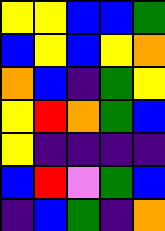[["yellow", "yellow", "blue", "blue", "green"], ["blue", "yellow", "blue", "yellow", "orange"], ["orange", "blue", "indigo", "green", "yellow"], ["yellow", "red", "orange", "green", "blue"], ["yellow", "indigo", "indigo", "indigo", "indigo"], ["blue", "red", "violet", "green", "blue"], ["indigo", "blue", "green", "indigo", "orange"]]